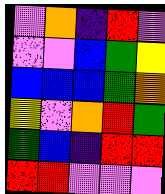[["violet", "orange", "indigo", "red", "violet"], ["violet", "violet", "blue", "green", "yellow"], ["blue", "blue", "blue", "green", "orange"], ["yellow", "violet", "orange", "red", "green"], ["green", "blue", "indigo", "red", "red"], ["red", "red", "violet", "violet", "violet"]]